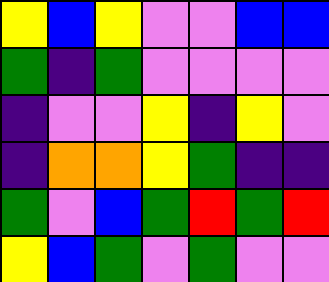[["yellow", "blue", "yellow", "violet", "violet", "blue", "blue"], ["green", "indigo", "green", "violet", "violet", "violet", "violet"], ["indigo", "violet", "violet", "yellow", "indigo", "yellow", "violet"], ["indigo", "orange", "orange", "yellow", "green", "indigo", "indigo"], ["green", "violet", "blue", "green", "red", "green", "red"], ["yellow", "blue", "green", "violet", "green", "violet", "violet"]]